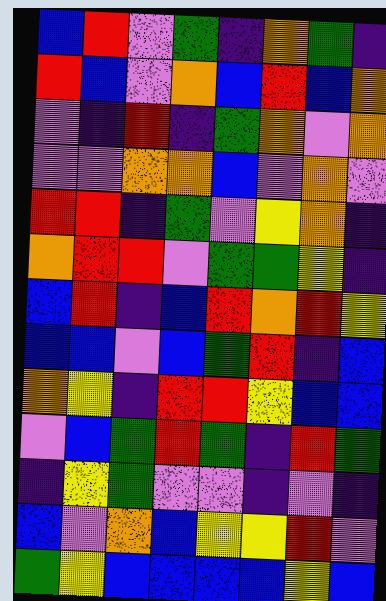[["blue", "red", "violet", "green", "indigo", "orange", "green", "indigo"], ["red", "blue", "violet", "orange", "blue", "red", "blue", "orange"], ["violet", "indigo", "red", "indigo", "green", "orange", "violet", "orange"], ["violet", "violet", "orange", "orange", "blue", "violet", "orange", "violet"], ["red", "red", "indigo", "green", "violet", "yellow", "orange", "indigo"], ["orange", "red", "red", "violet", "green", "green", "yellow", "indigo"], ["blue", "red", "indigo", "blue", "red", "orange", "red", "yellow"], ["blue", "blue", "violet", "blue", "green", "red", "indigo", "blue"], ["orange", "yellow", "indigo", "red", "red", "yellow", "blue", "blue"], ["violet", "blue", "green", "red", "green", "indigo", "red", "green"], ["indigo", "yellow", "green", "violet", "violet", "indigo", "violet", "indigo"], ["blue", "violet", "orange", "blue", "yellow", "yellow", "red", "violet"], ["green", "yellow", "blue", "blue", "blue", "blue", "yellow", "blue"]]